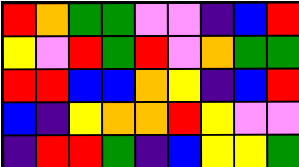[["red", "orange", "green", "green", "violet", "violet", "indigo", "blue", "red"], ["yellow", "violet", "red", "green", "red", "violet", "orange", "green", "green"], ["red", "red", "blue", "blue", "orange", "yellow", "indigo", "blue", "red"], ["blue", "indigo", "yellow", "orange", "orange", "red", "yellow", "violet", "violet"], ["indigo", "red", "red", "green", "indigo", "blue", "yellow", "yellow", "green"]]